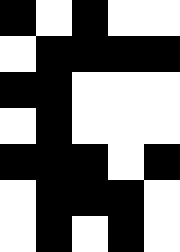[["black", "white", "black", "white", "white"], ["white", "black", "black", "black", "black"], ["black", "black", "white", "white", "white"], ["white", "black", "white", "white", "white"], ["black", "black", "black", "white", "black"], ["white", "black", "black", "black", "white"], ["white", "black", "white", "black", "white"]]